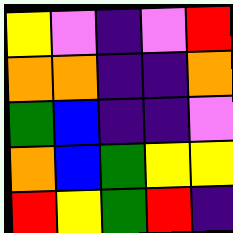[["yellow", "violet", "indigo", "violet", "red"], ["orange", "orange", "indigo", "indigo", "orange"], ["green", "blue", "indigo", "indigo", "violet"], ["orange", "blue", "green", "yellow", "yellow"], ["red", "yellow", "green", "red", "indigo"]]